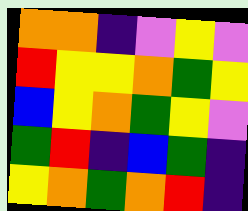[["orange", "orange", "indigo", "violet", "yellow", "violet"], ["red", "yellow", "yellow", "orange", "green", "yellow"], ["blue", "yellow", "orange", "green", "yellow", "violet"], ["green", "red", "indigo", "blue", "green", "indigo"], ["yellow", "orange", "green", "orange", "red", "indigo"]]